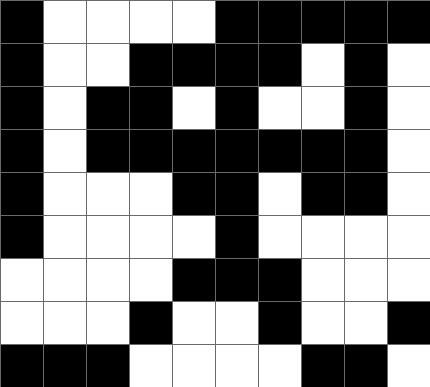[["black", "white", "white", "white", "white", "black", "black", "black", "black", "black"], ["black", "white", "white", "black", "black", "black", "black", "white", "black", "white"], ["black", "white", "black", "black", "white", "black", "white", "white", "black", "white"], ["black", "white", "black", "black", "black", "black", "black", "black", "black", "white"], ["black", "white", "white", "white", "black", "black", "white", "black", "black", "white"], ["black", "white", "white", "white", "white", "black", "white", "white", "white", "white"], ["white", "white", "white", "white", "black", "black", "black", "white", "white", "white"], ["white", "white", "white", "black", "white", "white", "black", "white", "white", "black"], ["black", "black", "black", "white", "white", "white", "white", "black", "black", "white"]]